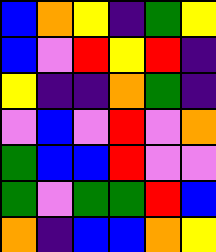[["blue", "orange", "yellow", "indigo", "green", "yellow"], ["blue", "violet", "red", "yellow", "red", "indigo"], ["yellow", "indigo", "indigo", "orange", "green", "indigo"], ["violet", "blue", "violet", "red", "violet", "orange"], ["green", "blue", "blue", "red", "violet", "violet"], ["green", "violet", "green", "green", "red", "blue"], ["orange", "indigo", "blue", "blue", "orange", "yellow"]]